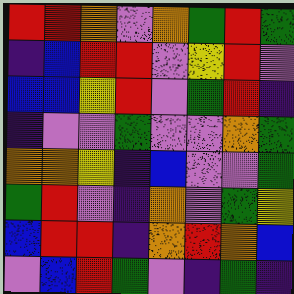[["red", "red", "orange", "violet", "orange", "green", "red", "green"], ["indigo", "blue", "red", "red", "violet", "yellow", "red", "violet"], ["blue", "blue", "yellow", "red", "violet", "green", "red", "indigo"], ["indigo", "violet", "violet", "green", "violet", "violet", "orange", "green"], ["orange", "orange", "yellow", "indigo", "blue", "violet", "violet", "green"], ["green", "red", "violet", "indigo", "orange", "violet", "green", "yellow"], ["blue", "red", "red", "indigo", "orange", "red", "orange", "blue"], ["violet", "blue", "red", "green", "violet", "indigo", "green", "indigo"]]